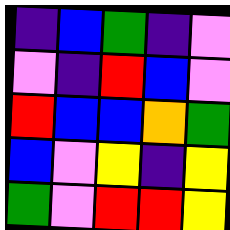[["indigo", "blue", "green", "indigo", "violet"], ["violet", "indigo", "red", "blue", "violet"], ["red", "blue", "blue", "orange", "green"], ["blue", "violet", "yellow", "indigo", "yellow"], ["green", "violet", "red", "red", "yellow"]]